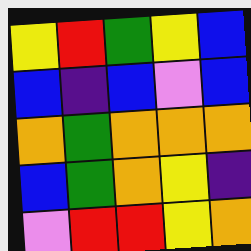[["yellow", "red", "green", "yellow", "blue"], ["blue", "indigo", "blue", "violet", "blue"], ["orange", "green", "orange", "orange", "orange"], ["blue", "green", "orange", "yellow", "indigo"], ["violet", "red", "red", "yellow", "orange"]]